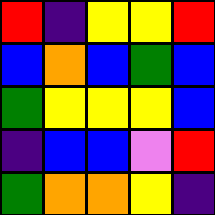[["red", "indigo", "yellow", "yellow", "red"], ["blue", "orange", "blue", "green", "blue"], ["green", "yellow", "yellow", "yellow", "blue"], ["indigo", "blue", "blue", "violet", "red"], ["green", "orange", "orange", "yellow", "indigo"]]